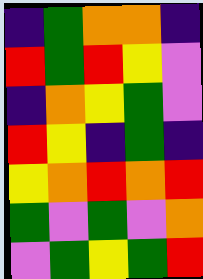[["indigo", "green", "orange", "orange", "indigo"], ["red", "green", "red", "yellow", "violet"], ["indigo", "orange", "yellow", "green", "violet"], ["red", "yellow", "indigo", "green", "indigo"], ["yellow", "orange", "red", "orange", "red"], ["green", "violet", "green", "violet", "orange"], ["violet", "green", "yellow", "green", "red"]]